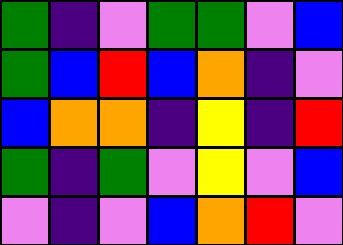[["green", "indigo", "violet", "green", "green", "violet", "blue"], ["green", "blue", "red", "blue", "orange", "indigo", "violet"], ["blue", "orange", "orange", "indigo", "yellow", "indigo", "red"], ["green", "indigo", "green", "violet", "yellow", "violet", "blue"], ["violet", "indigo", "violet", "blue", "orange", "red", "violet"]]